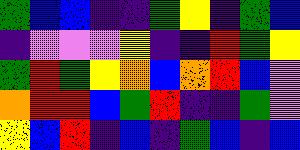[["green", "blue", "blue", "indigo", "indigo", "green", "yellow", "indigo", "green", "blue"], ["indigo", "violet", "violet", "violet", "yellow", "indigo", "indigo", "red", "green", "yellow"], ["green", "red", "green", "yellow", "orange", "blue", "orange", "red", "blue", "violet"], ["orange", "red", "red", "blue", "green", "red", "indigo", "indigo", "green", "violet"], ["yellow", "blue", "red", "indigo", "blue", "indigo", "green", "blue", "indigo", "blue"]]